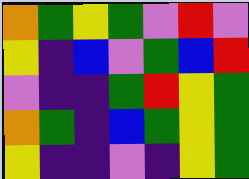[["orange", "green", "yellow", "green", "violet", "red", "violet"], ["yellow", "indigo", "blue", "violet", "green", "blue", "red"], ["violet", "indigo", "indigo", "green", "red", "yellow", "green"], ["orange", "green", "indigo", "blue", "green", "yellow", "green"], ["yellow", "indigo", "indigo", "violet", "indigo", "yellow", "green"]]